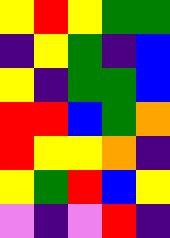[["yellow", "red", "yellow", "green", "green"], ["indigo", "yellow", "green", "indigo", "blue"], ["yellow", "indigo", "green", "green", "blue"], ["red", "red", "blue", "green", "orange"], ["red", "yellow", "yellow", "orange", "indigo"], ["yellow", "green", "red", "blue", "yellow"], ["violet", "indigo", "violet", "red", "indigo"]]